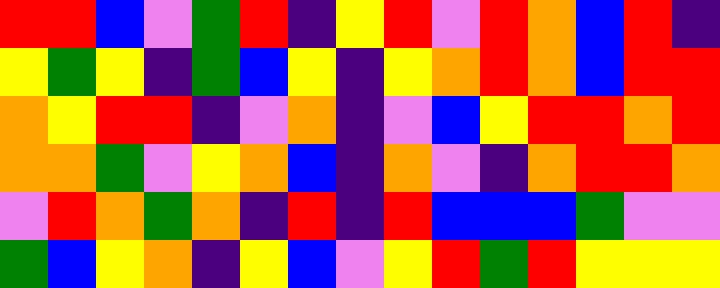[["red", "red", "blue", "violet", "green", "red", "indigo", "yellow", "red", "violet", "red", "orange", "blue", "red", "indigo"], ["yellow", "green", "yellow", "indigo", "green", "blue", "yellow", "indigo", "yellow", "orange", "red", "orange", "blue", "red", "red"], ["orange", "yellow", "red", "red", "indigo", "violet", "orange", "indigo", "violet", "blue", "yellow", "red", "red", "orange", "red"], ["orange", "orange", "green", "violet", "yellow", "orange", "blue", "indigo", "orange", "violet", "indigo", "orange", "red", "red", "orange"], ["violet", "red", "orange", "green", "orange", "indigo", "red", "indigo", "red", "blue", "blue", "blue", "green", "violet", "violet"], ["green", "blue", "yellow", "orange", "indigo", "yellow", "blue", "violet", "yellow", "red", "green", "red", "yellow", "yellow", "yellow"]]